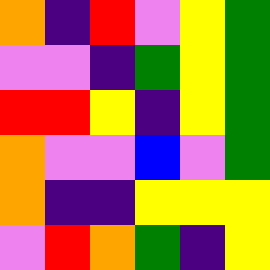[["orange", "indigo", "red", "violet", "yellow", "green"], ["violet", "violet", "indigo", "green", "yellow", "green"], ["red", "red", "yellow", "indigo", "yellow", "green"], ["orange", "violet", "violet", "blue", "violet", "green"], ["orange", "indigo", "indigo", "yellow", "yellow", "yellow"], ["violet", "red", "orange", "green", "indigo", "yellow"]]